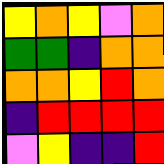[["yellow", "orange", "yellow", "violet", "orange"], ["green", "green", "indigo", "orange", "orange"], ["orange", "orange", "yellow", "red", "orange"], ["indigo", "red", "red", "red", "red"], ["violet", "yellow", "indigo", "indigo", "red"]]